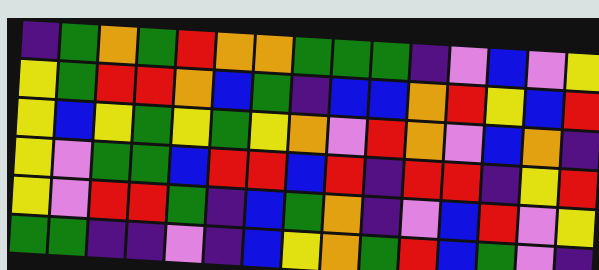[["indigo", "green", "orange", "green", "red", "orange", "orange", "green", "green", "green", "indigo", "violet", "blue", "violet", "yellow"], ["yellow", "green", "red", "red", "orange", "blue", "green", "indigo", "blue", "blue", "orange", "red", "yellow", "blue", "red"], ["yellow", "blue", "yellow", "green", "yellow", "green", "yellow", "orange", "violet", "red", "orange", "violet", "blue", "orange", "indigo"], ["yellow", "violet", "green", "green", "blue", "red", "red", "blue", "red", "indigo", "red", "red", "indigo", "yellow", "red"], ["yellow", "violet", "red", "red", "green", "indigo", "blue", "green", "orange", "indigo", "violet", "blue", "red", "violet", "yellow"], ["green", "green", "indigo", "indigo", "violet", "indigo", "blue", "yellow", "orange", "green", "red", "blue", "green", "violet", "indigo"]]